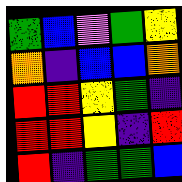[["green", "blue", "violet", "green", "yellow"], ["orange", "indigo", "blue", "blue", "orange"], ["red", "red", "yellow", "green", "indigo"], ["red", "red", "yellow", "indigo", "red"], ["red", "indigo", "green", "green", "blue"]]